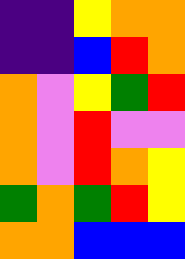[["indigo", "indigo", "yellow", "orange", "orange"], ["indigo", "indigo", "blue", "red", "orange"], ["orange", "violet", "yellow", "green", "red"], ["orange", "violet", "red", "violet", "violet"], ["orange", "violet", "red", "orange", "yellow"], ["green", "orange", "green", "red", "yellow"], ["orange", "orange", "blue", "blue", "blue"]]